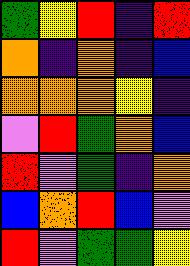[["green", "yellow", "red", "indigo", "red"], ["orange", "indigo", "orange", "indigo", "blue"], ["orange", "orange", "orange", "yellow", "indigo"], ["violet", "red", "green", "orange", "blue"], ["red", "violet", "green", "indigo", "orange"], ["blue", "orange", "red", "blue", "violet"], ["red", "violet", "green", "green", "yellow"]]